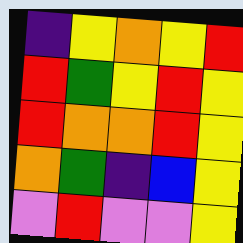[["indigo", "yellow", "orange", "yellow", "red"], ["red", "green", "yellow", "red", "yellow"], ["red", "orange", "orange", "red", "yellow"], ["orange", "green", "indigo", "blue", "yellow"], ["violet", "red", "violet", "violet", "yellow"]]